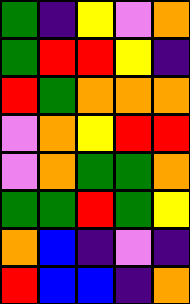[["green", "indigo", "yellow", "violet", "orange"], ["green", "red", "red", "yellow", "indigo"], ["red", "green", "orange", "orange", "orange"], ["violet", "orange", "yellow", "red", "red"], ["violet", "orange", "green", "green", "orange"], ["green", "green", "red", "green", "yellow"], ["orange", "blue", "indigo", "violet", "indigo"], ["red", "blue", "blue", "indigo", "orange"]]